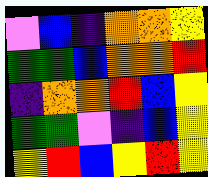[["violet", "blue", "indigo", "orange", "orange", "yellow"], ["green", "green", "blue", "orange", "orange", "red"], ["indigo", "orange", "orange", "red", "blue", "yellow"], ["green", "green", "violet", "indigo", "blue", "yellow"], ["yellow", "red", "blue", "yellow", "red", "yellow"]]